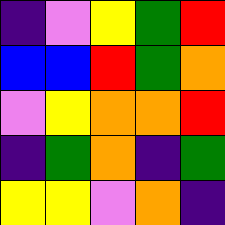[["indigo", "violet", "yellow", "green", "red"], ["blue", "blue", "red", "green", "orange"], ["violet", "yellow", "orange", "orange", "red"], ["indigo", "green", "orange", "indigo", "green"], ["yellow", "yellow", "violet", "orange", "indigo"]]